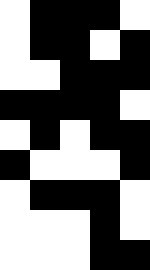[["white", "black", "black", "black", "white"], ["white", "black", "black", "white", "black"], ["white", "white", "black", "black", "black"], ["black", "black", "black", "black", "white"], ["white", "black", "white", "black", "black"], ["black", "white", "white", "white", "black"], ["white", "black", "black", "black", "white"], ["white", "white", "white", "black", "white"], ["white", "white", "white", "black", "black"]]